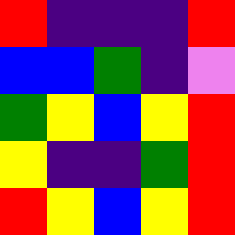[["red", "indigo", "indigo", "indigo", "red"], ["blue", "blue", "green", "indigo", "violet"], ["green", "yellow", "blue", "yellow", "red"], ["yellow", "indigo", "indigo", "green", "red"], ["red", "yellow", "blue", "yellow", "red"]]